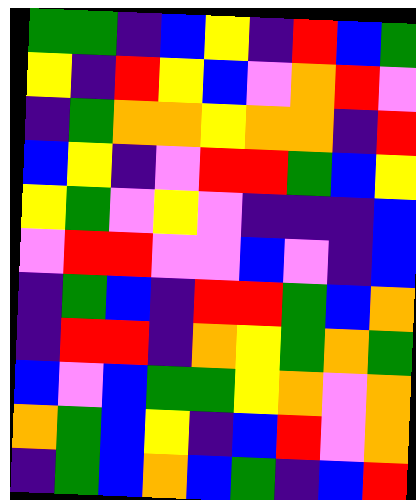[["green", "green", "indigo", "blue", "yellow", "indigo", "red", "blue", "green"], ["yellow", "indigo", "red", "yellow", "blue", "violet", "orange", "red", "violet"], ["indigo", "green", "orange", "orange", "yellow", "orange", "orange", "indigo", "red"], ["blue", "yellow", "indigo", "violet", "red", "red", "green", "blue", "yellow"], ["yellow", "green", "violet", "yellow", "violet", "indigo", "indigo", "indigo", "blue"], ["violet", "red", "red", "violet", "violet", "blue", "violet", "indigo", "blue"], ["indigo", "green", "blue", "indigo", "red", "red", "green", "blue", "orange"], ["indigo", "red", "red", "indigo", "orange", "yellow", "green", "orange", "green"], ["blue", "violet", "blue", "green", "green", "yellow", "orange", "violet", "orange"], ["orange", "green", "blue", "yellow", "indigo", "blue", "red", "violet", "orange"], ["indigo", "green", "blue", "orange", "blue", "green", "indigo", "blue", "red"]]